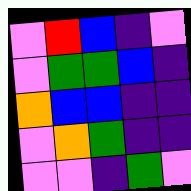[["violet", "red", "blue", "indigo", "violet"], ["violet", "green", "green", "blue", "indigo"], ["orange", "blue", "blue", "indigo", "indigo"], ["violet", "orange", "green", "indigo", "indigo"], ["violet", "violet", "indigo", "green", "violet"]]